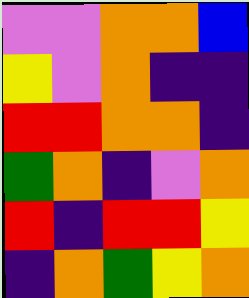[["violet", "violet", "orange", "orange", "blue"], ["yellow", "violet", "orange", "indigo", "indigo"], ["red", "red", "orange", "orange", "indigo"], ["green", "orange", "indigo", "violet", "orange"], ["red", "indigo", "red", "red", "yellow"], ["indigo", "orange", "green", "yellow", "orange"]]